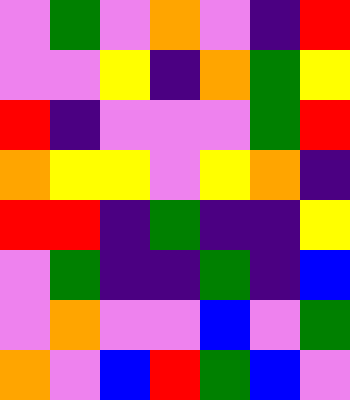[["violet", "green", "violet", "orange", "violet", "indigo", "red"], ["violet", "violet", "yellow", "indigo", "orange", "green", "yellow"], ["red", "indigo", "violet", "violet", "violet", "green", "red"], ["orange", "yellow", "yellow", "violet", "yellow", "orange", "indigo"], ["red", "red", "indigo", "green", "indigo", "indigo", "yellow"], ["violet", "green", "indigo", "indigo", "green", "indigo", "blue"], ["violet", "orange", "violet", "violet", "blue", "violet", "green"], ["orange", "violet", "blue", "red", "green", "blue", "violet"]]